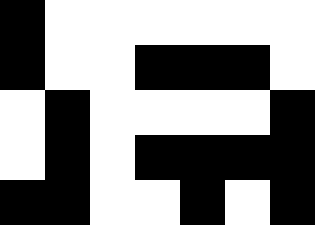[["black", "white", "white", "white", "white", "white", "white"], ["black", "white", "white", "black", "black", "black", "white"], ["white", "black", "white", "white", "white", "white", "black"], ["white", "black", "white", "black", "black", "black", "black"], ["black", "black", "white", "white", "black", "white", "black"]]